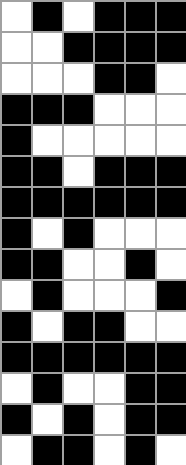[["white", "black", "white", "black", "black", "black"], ["white", "white", "black", "black", "black", "black"], ["white", "white", "white", "black", "black", "white"], ["black", "black", "black", "white", "white", "white"], ["black", "white", "white", "white", "white", "white"], ["black", "black", "white", "black", "black", "black"], ["black", "black", "black", "black", "black", "black"], ["black", "white", "black", "white", "white", "white"], ["black", "black", "white", "white", "black", "white"], ["white", "black", "white", "white", "white", "black"], ["black", "white", "black", "black", "white", "white"], ["black", "black", "black", "black", "black", "black"], ["white", "black", "white", "white", "black", "black"], ["black", "white", "black", "white", "black", "black"], ["white", "black", "black", "white", "black", "white"]]